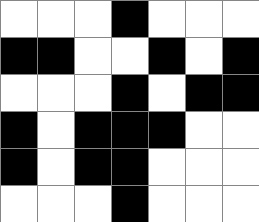[["white", "white", "white", "black", "white", "white", "white"], ["black", "black", "white", "white", "black", "white", "black"], ["white", "white", "white", "black", "white", "black", "black"], ["black", "white", "black", "black", "black", "white", "white"], ["black", "white", "black", "black", "white", "white", "white"], ["white", "white", "white", "black", "white", "white", "white"]]